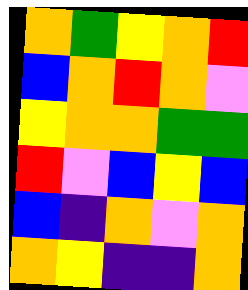[["orange", "green", "yellow", "orange", "red"], ["blue", "orange", "red", "orange", "violet"], ["yellow", "orange", "orange", "green", "green"], ["red", "violet", "blue", "yellow", "blue"], ["blue", "indigo", "orange", "violet", "orange"], ["orange", "yellow", "indigo", "indigo", "orange"]]